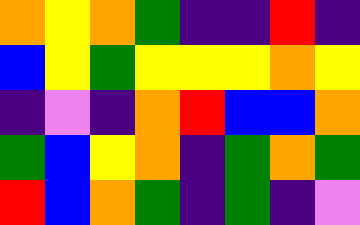[["orange", "yellow", "orange", "green", "indigo", "indigo", "red", "indigo"], ["blue", "yellow", "green", "yellow", "yellow", "yellow", "orange", "yellow"], ["indigo", "violet", "indigo", "orange", "red", "blue", "blue", "orange"], ["green", "blue", "yellow", "orange", "indigo", "green", "orange", "green"], ["red", "blue", "orange", "green", "indigo", "green", "indigo", "violet"]]